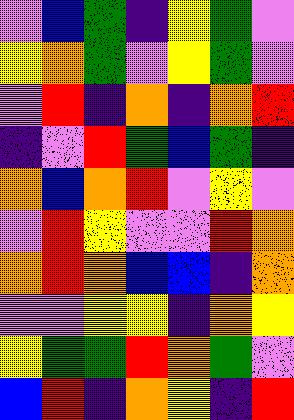[["violet", "blue", "green", "indigo", "yellow", "green", "violet"], ["yellow", "orange", "green", "violet", "yellow", "green", "violet"], ["violet", "red", "indigo", "orange", "indigo", "orange", "red"], ["indigo", "violet", "red", "green", "blue", "green", "indigo"], ["orange", "blue", "orange", "red", "violet", "yellow", "violet"], ["violet", "red", "yellow", "violet", "violet", "red", "orange"], ["orange", "red", "orange", "blue", "blue", "indigo", "orange"], ["violet", "violet", "yellow", "yellow", "indigo", "orange", "yellow"], ["yellow", "green", "green", "red", "orange", "green", "violet"], ["blue", "red", "indigo", "orange", "yellow", "indigo", "red"]]